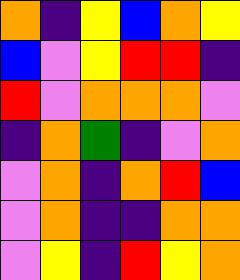[["orange", "indigo", "yellow", "blue", "orange", "yellow"], ["blue", "violet", "yellow", "red", "red", "indigo"], ["red", "violet", "orange", "orange", "orange", "violet"], ["indigo", "orange", "green", "indigo", "violet", "orange"], ["violet", "orange", "indigo", "orange", "red", "blue"], ["violet", "orange", "indigo", "indigo", "orange", "orange"], ["violet", "yellow", "indigo", "red", "yellow", "orange"]]